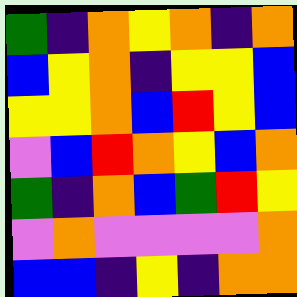[["green", "indigo", "orange", "yellow", "orange", "indigo", "orange"], ["blue", "yellow", "orange", "indigo", "yellow", "yellow", "blue"], ["yellow", "yellow", "orange", "blue", "red", "yellow", "blue"], ["violet", "blue", "red", "orange", "yellow", "blue", "orange"], ["green", "indigo", "orange", "blue", "green", "red", "yellow"], ["violet", "orange", "violet", "violet", "violet", "violet", "orange"], ["blue", "blue", "indigo", "yellow", "indigo", "orange", "orange"]]